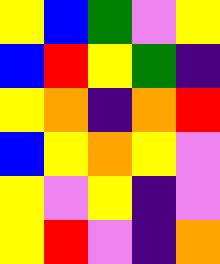[["yellow", "blue", "green", "violet", "yellow"], ["blue", "red", "yellow", "green", "indigo"], ["yellow", "orange", "indigo", "orange", "red"], ["blue", "yellow", "orange", "yellow", "violet"], ["yellow", "violet", "yellow", "indigo", "violet"], ["yellow", "red", "violet", "indigo", "orange"]]